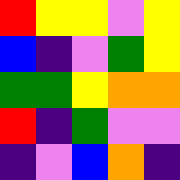[["red", "yellow", "yellow", "violet", "yellow"], ["blue", "indigo", "violet", "green", "yellow"], ["green", "green", "yellow", "orange", "orange"], ["red", "indigo", "green", "violet", "violet"], ["indigo", "violet", "blue", "orange", "indigo"]]